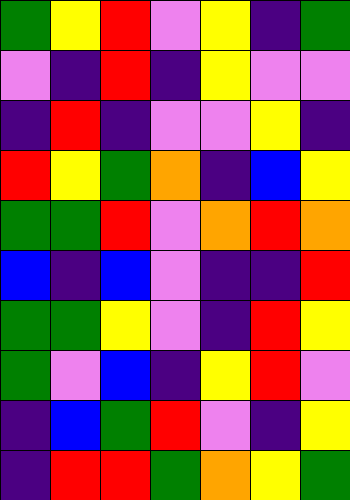[["green", "yellow", "red", "violet", "yellow", "indigo", "green"], ["violet", "indigo", "red", "indigo", "yellow", "violet", "violet"], ["indigo", "red", "indigo", "violet", "violet", "yellow", "indigo"], ["red", "yellow", "green", "orange", "indigo", "blue", "yellow"], ["green", "green", "red", "violet", "orange", "red", "orange"], ["blue", "indigo", "blue", "violet", "indigo", "indigo", "red"], ["green", "green", "yellow", "violet", "indigo", "red", "yellow"], ["green", "violet", "blue", "indigo", "yellow", "red", "violet"], ["indigo", "blue", "green", "red", "violet", "indigo", "yellow"], ["indigo", "red", "red", "green", "orange", "yellow", "green"]]